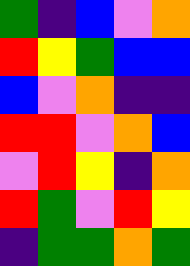[["green", "indigo", "blue", "violet", "orange"], ["red", "yellow", "green", "blue", "blue"], ["blue", "violet", "orange", "indigo", "indigo"], ["red", "red", "violet", "orange", "blue"], ["violet", "red", "yellow", "indigo", "orange"], ["red", "green", "violet", "red", "yellow"], ["indigo", "green", "green", "orange", "green"]]